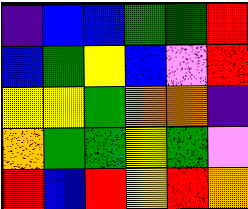[["indigo", "blue", "blue", "green", "green", "red"], ["blue", "green", "yellow", "blue", "violet", "red"], ["yellow", "yellow", "green", "orange", "orange", "indigo"], ["orange", "green", "green", "yellow", "green", "violet"], ["red", "blue", "red", "yellow", "red", "orange"]]